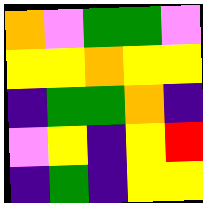[["orange", "violet", "green", "green", "violet"], ["yellow", "yellow", "orange", "yellow", "yellow"], ["indigo", "green", "green", "orange", "indigo"], ["violet", "yellow", "indigo", "yellow", "red"], ["indigo", "green", "indigo", "yellow", "yellow"]]